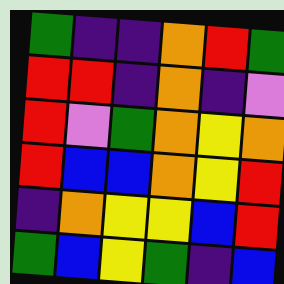[["green", "indigo", "indigo", "orange", "red", "green"], ["red", "red", "indigo", "orange", "indigo", "violet"], ["red", "violet", "green", "orange", "yellow", "orange"], ["red", "blue", "blue", "orange", "yellow", "red"], ["indigo", "orange", "yellow", "yellow", "blue", "red"], ["green", "blue", "yellow", "green", "indigo", "blue"]]